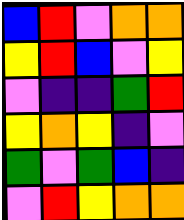[["blue", "red", "violet", "orange", "orange"], ["yellow", "red", "blue", "violet", "yellow"], ["violet", "indigo", "indigo", "green", "red"], ["yellow", "orange", "yellow", "indigo", "violet"], ["green", "violet", "green", "blue", "indigo"], ["violet", "red", "yellow", "orange", "orange"]]